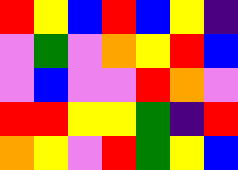[["red", "yellow", "blue", "red", "blue", "yellow", "indigo"], ["violet", "green", "violet", "orange", "yellow", "red", "blue"], ["violet", "blue", "violet", "violet", "red", "orange", "violet"], ["red", "red", "yellow", "yellow", "green", "indigo", "red"], ["orange", "yellow", "violet", "red", "green", "yellow", "blue"]]